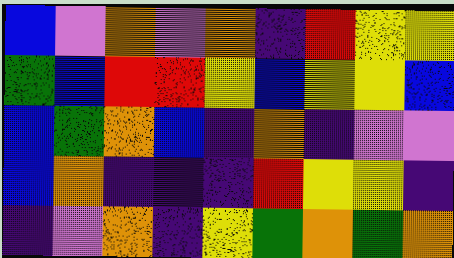[["blue", "violet", "orange", "violet", "orange", "indigo", "red", "yellow", "yellow"], ["green", "blue", "red", "red", "yellow", "blue", "yellow", "yellow", "blue"], ["blue", "green", "orange", "blue", "indigo", "orange", "indigo", "violet", "violet"], ["blue", "orange", "indigo", "indigo", "indigo", "red", "yellow", "yellow", "indigo"], ["indigo", "violet", "orange", "indigo", "yellow", "green", "orange", "green", "orange"]]